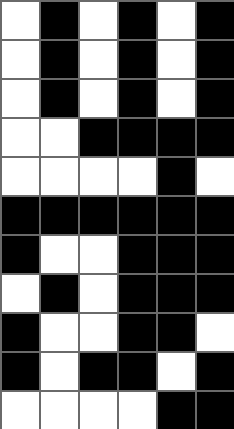[["white", "black", "white", "black", "white", "black"], ["white", "black", "white", "black", "white", "black"], ["white", "black", "white", "black", "white", "black"], ["white", "white", "black", "black", "black", "black"], ["white", "white", "white", "white", "black", "white"], ["black", "black", "black", "black", "black", "black"], ["black", "white", "white", "black", "black", "black"], ["white", "black", "white", "black", "black", "black"], ["black", "white", "white", "black", "black", "white"], ["black", "white", "black", "black", "white", "black"], ["white", "white", "white", "white", "black", "black"]]